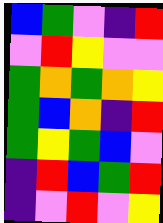[["blue", "green", "violet", "indigo", "red"], ["violet", "red", "yellow", "violet", "violet"], ["green", "orange", "green", "orange", "yellow"], ["green", "blue", "orange", "indigo", "red"], ["green", "yellow", "green", "blue", "violet"], ["indigo", "red", "blue", "green", "red"], ["indigo", "violet", "red", "violet", "yellow"]]